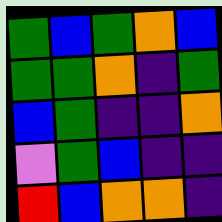[["green", "blue", "green", "orange", "blue"], ["green", "green", "orange", "indigo", "green"], ["blue", "green", "indigo", "indigo", "orange"], ["violet", "green", "blue", "indigo", "indigo"], ["red", "blue", "orange", "orange", "indigo"]]